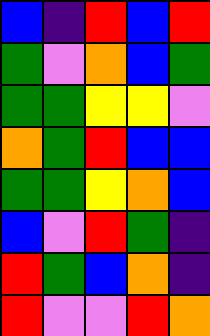[["blue", "indigo", "red", "blue", "red"], ["green", "violet", "orange", "blue", "green"], ["green", "green", "yellow", "yellow", "violet"], ["orange", "green", "red", "blue", "blue"], ["green", "green", "yellow", "orange", "blue"], ["blue", "violet", "red", "green", "indigo"], ["red", "green", "blue", "orange", "indigo"], ["red", "violet", "violet", "red", "orange"]]